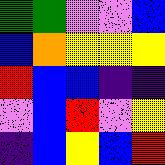[["green", "green", "violet", "violet", "blue"], ["blue", "orange", "yellow", "yellow", "yellow"], ["red", "blue", "blue", "indigo", "indigo"], ["violet", "blue", "red", "violet", "yellow"], ["indigo", "blue", "yellow", "blue", "red"]]